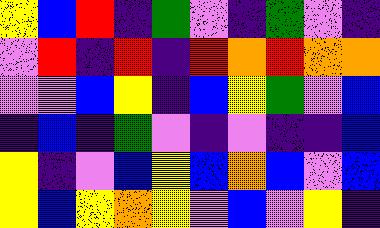[["yellow", "blue", "red", "indigo", "green", "violet", "indigo", "green", "violet", "indigo"], ["violet", "red", "indigo", "red", "indigo", "red", "orange", "red", "orange", "orange"], ["violet", "violet", "blue", "yellow", "indigo", "blue", "yellow", "green", "violet", "blue"], ["indigo", "blue", "indigo", "green", "violet", "indigo", "violet", "indigo", "indigo", "blue"], ["yellow", "indigo", "violet", "blue", "yellow", "blue", "orange", "blue", "violet", "blue"], ["yellow", "blue", "yellow", "orange", "yellow", "violet", "blue", "violet", "yellow", "indigo"]]